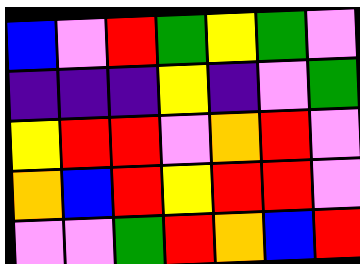[["blue", "violet", "red", "green", "yellow", "green", "violet"], ["indigo", "indigo", "indigo", "yellow", "indigo", "violet", "green"], ["yellow", "red", "red", "violet", "orange", "red", "violet"], ["orange", "blue", "red", "yellow", "red", "red", "violet"], ["violet", "violet", "green", "red", "orange", "blue", "red"]]